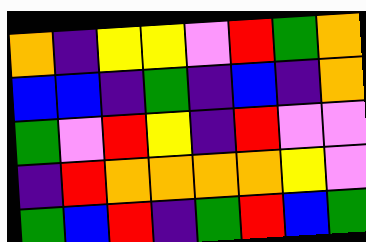[["orange", "indigo", "yellow", "yellow", "violet", "red", "green", "orange"], ["blue", "blue", "indigo", "green", "indigo", "blue", "indigo", "orange"], ["green", "violet", "red", "yellow", "indigo", "red", "violet", "violet"], ["indigo", "red", "orange", "orange", "orange", "orange", "yellow", "violet"], ["green", "blue", "red", "indigo", "green", "red", "blue", "green"]]